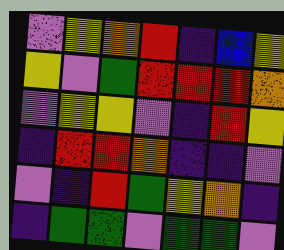[["violet", "yellow", "orange", "red", "indigo", "blue", "yellow"], ["yellow", "violet", "green", "red", "red", "red", "orange"], ["violet", "yellow", "yellow", "violet", "indigo", "red", "yellow"], ["indigo", "red", "red", "orange", "indigo", "indigo", "violet"], ["violet", "indigo", "red", "green", "yellow", "orange", "indigo"], ["indigo", "green", "green", "violet", "green", "green", "violet"]]